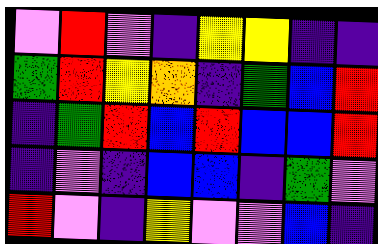[["violet", "red", "violet", "indigo", "yellow", "yellow", "indigo", "indigo"], ["green", "red", "yellow", "orange", "indigo", "green", "blue", "red"], ["indigo", "green", "red", "blue", "red", "blue", "blue", "red"], ["indigo", "violet", "indigo", "blue", "blue", "indigo", "green", "violet"], ["red", "violet", "indigo", "yellow", "violet", "violet", "blue", "indigo"]]